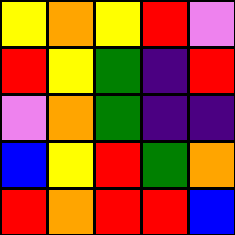[["yellow", "orange", "yellow", "red", "violet"], ["red", "yellow", "green", "indigo", "red"], ["violet", "orange", "green", "indigo", "indigo"], ["blue", "yellow", "red", "green", "orange"], ["red", "orange", "red", "red", "blue"]]